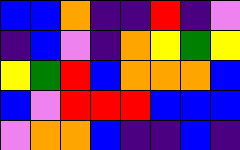[["blue", "blue", "orange", "indigo", "indigo", "red", "indigo", "violet"], ["indigo", "blue", "violet", "indigo", "orange", "yellow", "green", "yellow"], ["yellow", "green", "red", "blue", "orange", "orange", "orange", "blue"], ["blue", "violet", "red", "red", "red", "blue", "blue", "blue"], ["violet", "orange", "orange", "blue", "indigo", "indigo", "blue", "indigo"]]